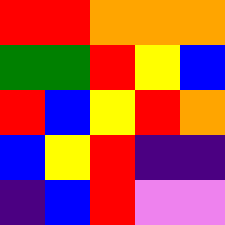[["red", "red", "orange", "orange", "orange"], ["green", "green", "red", "yellow", "blue"], ["red", "blue", "yellow", "red", "orange"], ["blue", "yellow", "red", "indigo", "indigo"], ["indigo", "blue", "red", "violet", "violet"]]